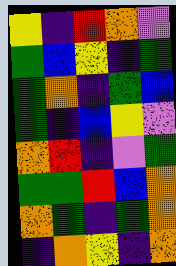[["yellow", "indigo", "red", "orange", "violet"], ["green", "blue", "yellow", "indigo", "green"], ["green", "orange", "indigo", "green", "blue"], ["green", "indigo", "blue", "yellow", "violet"], ["orange", "red", "indigo", "violet", "green"], ["green", "green", "red", "blue", "orange"], ["orange", "green", "indigo", "green", "orange"], ["indigo", "orange", "yellow", "indigo", "orange"]]